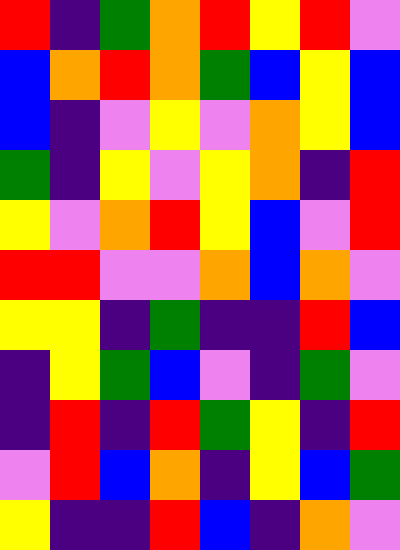[["red", "indigo", "green", "orange", "red", "yellow", "red", "violet"], ["blue", "orange", "red", "orange", "green", "blue", "yellow", "blue"], ["blue", "indigo", "violet", "yellow", "violet", "orange", "yellow", "blue"], ["green", "indigo", "yellow", "violet", "yellow", "orange", "indigo", "red"], ["yellow", "violet", "orange", "red", "yellow", "blue", "violet", "red"], ["red", "red", "violet", "violet", "orange", "blue", "orange", "violet"], ["yellow", "yellow", "indigo", "green", "indigo", "indigo", "red", "blue"], ["indigo", "yellow", "green", "blue", "violet", "indigo", "green", "violet"], ["indigo", "red", "indigo", "red", "green", "yellow", "indigo", "red"], ["violet", "red", "blue", "orange", "indigo", "yellow", "blue", "green"], ["yellow", "indigo", "indigo", "red", "blue", "indigo", "orange", "violet"]]